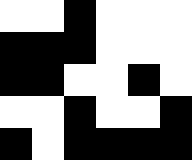[["white", "white", "black", "white", "white", "white"], ["black", "black", "black", "white", "white", "white"], ["black", "black", "white", "white", "black", "white"], ["white", "white", "black", "white", "white", "black"], ["black", "white", "black", "black", "black", "black"]]